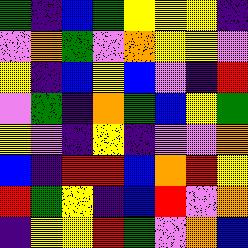[["green", "indigo", "blue", "green", "yellow", "yellow", "yellow", "indigo"], ["violet", "orange", "green", "violet", "orange", "yellow", "yellow", "violet"], ["yellow", "indigo", "blue", "yellow", "blue", "violet", "indigo", "red"], ["violet", "green", "indigo", "orange", "green", "blue", "yellow", "green"], ["yellow", "violet", "indigo", "yellow", "indigo", "violet", "violet", "orange"], ["blue", "indigo", "red", "red", "blue", "orange", "red", "yellow"], ["red", "green", "yellow", "indigo", "blue", "red", "violet", "orange"], ["indigo", "yellow", "yellow", "red", "green", "violet", "orange", "blue"]]